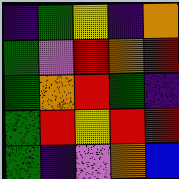[["indigo", "green", "yellow", "indigo", "orange"], ["green", "violet", "red", "orange", "red"], ["green", "orange", "red", "green", "indigo"], ["green", "red", "yellow", "red", "red"], ["green", "indigo", "violet", "orange", "blue"]]